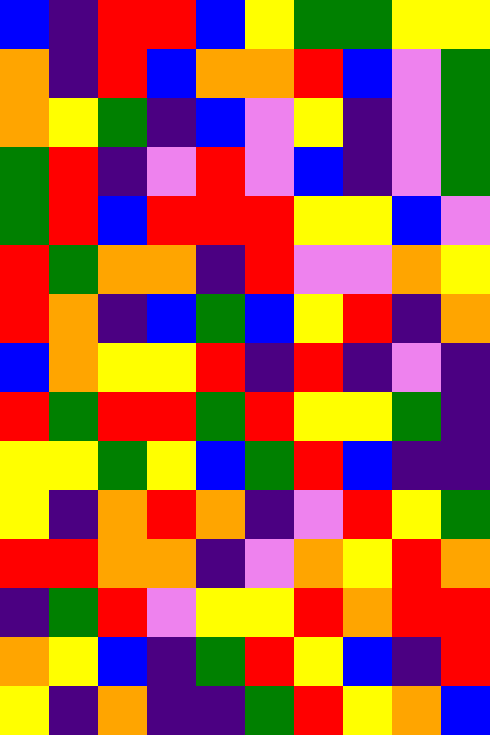[["blue", "indigo", "red", "red", "blue", "yellow", "green", "green", "yellow", "yellow"], ["orange", "indigo", "red", "blue", "orange", "orange", "red", "blue", "violet", "green"], ["orange", "yellow", "green", "indigo", "blue", "violet", "yellow", "indigo", "violet", "green"], ["green", "red", "indigo", "violet", "red", "violet", "blue", "indigo", "violet", "green"], ["green", "red", "blue", "red", "red", "red", "yellow", "yellow", "blue", "violet"], ["red", "green", "orange", "orange", "indigo", "red", "violet", "violet", "orange", "yellow"], ["red", "orange", "indigo", "blue", "green", "blue", "yellow", "red", "indigo", "orange"], ["blue", "orange", "yellow", "yellow", "red", "indigo", "red", "indigo", "violet", "indigo"], ["red", "green", "red", "red", "green", "red", "yellow", "yellow", "green", "indigo"], ["yellow", "yellow", "green", "yellow", "blue", "green", "red", "blue", "indigo", "indigo"], ["yellow", "indigo", "orange", "red", "orange", "indigo", "violet", "red", "yellow", "green"], ["red", "red", "orange", "orange", "indigo", "violet", "orange", "yellow", "red", "orange"], ["indigo", "green", "red", "violet", "yellow", "yellow", "red", "orange", "red", "red"], ["orange", "yellow", "blue", "indigo", "green", "red", "yellow", "blue", "indigo", "red"], ["yellow", "indigo", "orange", "indigo", "indigo", "green", "red", "yellow", "orange", "blue"]]